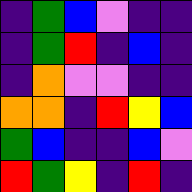[["indigo", "green", "blue", "violet", "indigo", "indigo"], ["indigo", "green", "red", "indigo", "blue", "indigo"], ["indigo", "orange", "violet", "violet", "indigo", "indigo"], ["orange", "orange", "indigo", "red", "yellow", "blue"], ["green", "blue", "indigo", "indigo", "blue", "violet"], ["red", "green", "yellow", "indigo", "red", "indigo"]]